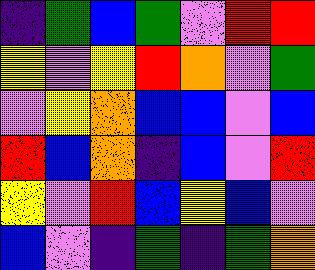[["indigo", "green", "blue", "green", "violet", "red", "red"], ["yellow", "violet", "yellow", "red", "orange", "violet", "green"], ["violet", "yellow", "orange", "blue", "blue", "violet", "blue"], ["red", "blue", "orange", "indigo", "blue", "violet", "red"], ["yellow", "violet", "red", "blue", "yellow", "blue", "violet"], ["blue", "violet", "indigo", "green", "indigo", "green", "orange"]]